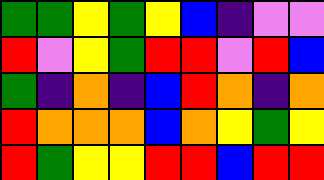[["green", "green", "yellow", "green", "yellow", "blue", "indigo", "violet", "violet"], ["red", "violet", "yellow", "green", "red", "red", "violet", "red", "blue"], ["green", "indigo", "orange", "indigo", "blue", "red", "orange", "indigo", "orange"], ["red", "orange", "orange", "orange", "blue", "orange", "yellow", "green", "yellow"], ["red", "green", "yellow", "yellow", "red", "red", "blue", "red", "red"]]